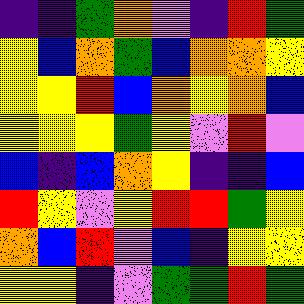[["indigo", "indigo", "green", "orange", "violet", "indigo", "red", "green"], ["yellow", "blue", "orange", "green", "blue", "orange", "orange", "yellow"], ["yellow", "yellow", "red", "blue", "orange", "yellow", "orange", "blue"], ["yellow", "yellow", "yellow", "green", "yellow", "violet", "red", "violet"], ["blue", "indigo", "blue", "orange", "yellow", "indigo", "indigo", "blue"], ["red", "yellow", "violet", "yellow", "red", "red", "green", "yellow"], ["orange", "blue", "red", "violet", "blue", "indigo", "yellow", "yellow"], ["yellow", "yellow", "indigo", "violet", "green", "green", "red", "green"]]